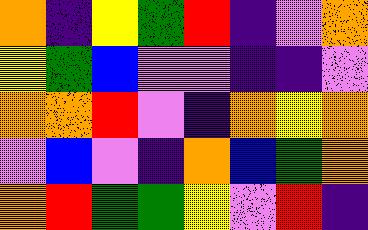[["orange", "indigo", "yellow", "green", "red", "indigo", "violet", "orange"], ["yellow", "green", "blue", "violet", "violet", "indigo", "indigo", "violet"], ["orange", "orange", "red", "violet", "indigo", "orange", "yellow", "orange"], ["violet", "blue", "violet", "indigo", "orange", "blue", "green", "orange"], ["orange", "red", "green", "green", "yellow", "violet", "red", "indigo"]]